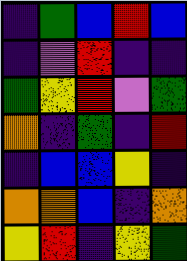[["indigo", "green", "blue", "red", "blue"], ["indigo", "violet", "red", "indigo", "indigo"], ["green", "yellow", "red", "violet", "green"], ["orange", "indigo", "green", "indigo", "red"], ["indigo", "blue", "blue", "yellow", "indigo"], ["orange", "orange", "blue", "indigo", "orange"], ["yellow", "red", "indigo", "yellow", "green"]]